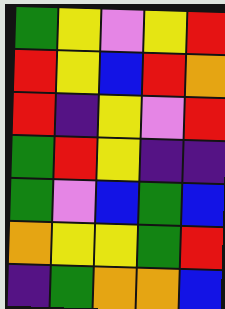[["green", "yellow", "violet", "yellow", "red"], ["red", "yellow", "blue", "red", "orange"], ["red", "indigo", "yellow", "violet", "red"], ["green", "red", "yellow", "indigo", "indigo"], ["green", "violet", "blue", "green", "blue"], ["orange", "yellow", "yellow", "green", "red"], ["indigo", "green", "orange", "orange", "blue"]]